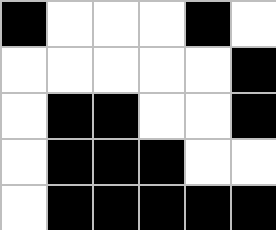[["black", "white", "white", "white", "black", "white"], ["white", "white", "white", "white", "white", "black"], ["white", "black", "black", "white", "white", "black"], ["white", "black", "black", "black", "white", "white"], ["white", "black", "black", "black", "black", "black"]]